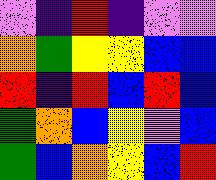[["violet", "indigo", "red", "indigo", "violet", "violet"], ["orange", "green", "yellow", "yellow", "blue", "blue"], ["red", "indigo", "red", "blue", "red", "blue"], ["green", "orange", "blue", "yellow", "violet", "blue"], ["green", "blue", "orange", "yellow", "blue", "red"]]